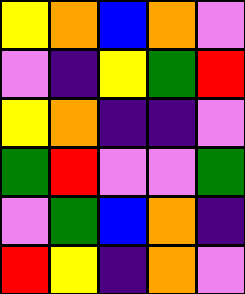[["yellow", "orange", "blue", "orange", "violet"], ["violet", "indigo", "yellow", "green", "red"], ["yellow", "orange", "indigo", "indigo", "violet"], ["green", "red", "violet", "violet", "green"], ["violet", "green", "blue", "orange", "indigo"], ["red", "yellow", "indigo", "orange", "violet"]]